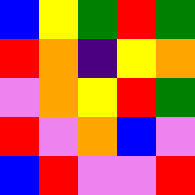[["blue", "yellow", "green", "red", "green"], ["red", "orange", "indigo", "yellow", "orange"], ["violet", "orange", "yellow", "red", "green"], ["red", "violet", "orange", "blue", "violet"], ["blue", "red", "violet", "violet", "red"]]